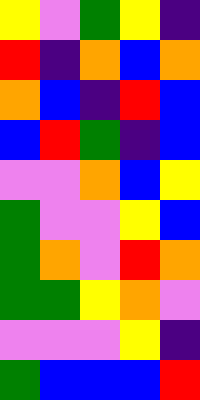[["yellow", "violet", "green", "yellow", "indigo"], ["red", "indigo", "orange", "blue", "orange"], ["orange", "blue", "indigo", "red", "blue"], ["blue", "red", "green", "indigo", "blue"], ["violet", "violet", "orange", "blue", "yellow"], ["green", "violet", "violet", "yellow", "blue"], ["green", "orange", "violet", "red", "orange"], ["green", "green", "yellow", "orange", "violet"], ["violet", "violet", "violet", "yellow", "indigo"], ["green", "blue", "blue", "blue", "red"]]